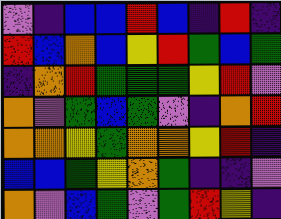[["violet", "indigo", "blue", "blue", "red", "blue", "indigo", "red", "indigo"], ["red", "blue", "orange", "blue", "yellow", "red", "green", "blue", "green"], ["indigo", "orange", "red", "green", "green", "green", "yellow", "red", "violet"], ["orange", "violet", "green", "blue", "green", "violet", "indigo", "orange", "red"], ["orange", "orange", "yellow", "green", "orange", "orange", "yellow", "red", "indigo"], ["blue", "blue", "green", "yellow", "orange", "green", "indigo", "indigo", "violet"], ["orange", "violet", "blue", "green", "violet", "green", "red", "yellow", "indigo"]]